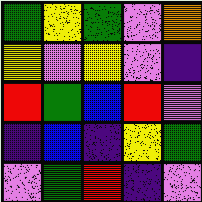[["green", "yellow", "green", "violet", "orange"], ["yellow", "violet", "yellow", "violet", "indigo"], ["red", "green", "blue", "red", "violet"], ["indigo", "blue", "indigo", "yellow", "green"], ["violet", "green", "red", "indigo", "violet"]]